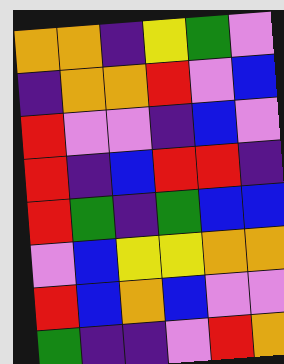[["orange", "orange", "indigo", "yellow", "green", "violet"], ["indigo", "orange", "orange", "red", "violet", "blue"], ["red", "violet", "violet", "indigo", "blue", "violet"], ["red", "indigo", "blue", "red", "red", "indigo"], ["red", "green", "indigo", "green", "blue", "blue"], ["violet", "blue", "yellow", "yellow", "orange", "orange"], ["red", "blue", "orange", "blue", "violet", "violet"], ["green", "indigo", "indigo", "violet", "red", "orange"]]